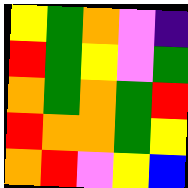[["yellow", "green", "orange", "violet", "indigo"], ["red", "green", "yellow", "violet", "green"], ["orange", "green", "orange", "green", "red"], ["red", "orange", "orange", "green", "yellow"], ["orange", "red", "violet", "yellow", "blue"]]